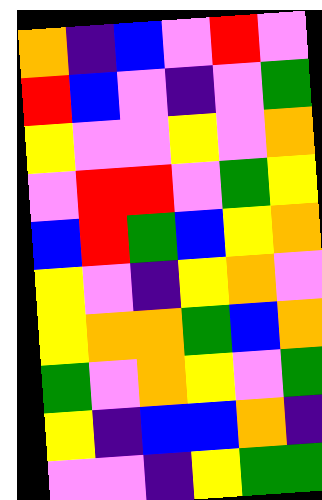[["orange", "indigo", "blue", "violet", "red", "violet"], ["red", "blue", "violet", "indigo", "violet", "green"], ["yellow", "violet", "violet", "yellow", "violet", "orange"], ["violet", "red", "red", "violet", "green", "yellow"], ["blue", "red", "green", "blue", "yellow", "orange"], ["yellow", "violet", "indigo", "yellow", "orange", "violet"], ["yellow", "orange", "orange", "green", "blue", "orange"], ["green", "violet", "orange", "yellow", "violet", "green"], ["yellow", "indigo", "blue", "blue", "orange", "indigo"], ["violet", "violet", "indigo", "yellow", "green", "green"]]